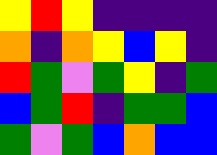[["yellow", "red", "yellow", "indigo", "indigo", "indigo", "indigo"], ["orange", "indigo", "orange", "yellow", "blue", "yellow", "indigo"], ["red", "green", "violet", "green", "yellow", "indigo", "green"], ["blue", "green", "red", "indigo", "green", "green", "blue"], ["green", "violet", "green", "blue", "orange", "blue", "blue"]]